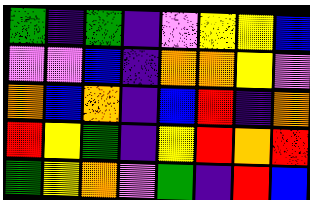[["green", "indigo", "green", "indigo", "violet", "yellow", "yellow", "blue"], ["violet", "violet", "blue", "indigo", "orange", "orange", "yellow", "violet"], ["orange", "blue", "orange", "indigo", "blue", "red", "indigo", "orange"], ["red", "yellow", "green", "indigo", "yellow", "red", "orange", "red"], ["green", "yellow", "orange", "violet", "green", "indigo", "red", "blue"]]